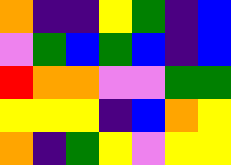[["orange", "indigo", "indigo", "yellow", "green", "indigo", "blue"], ["violet", "green", "blue", "green", "blue", "indigo", "blue"], ["red", "orange", "orange", "violet", "violet", "green", "green"], ["yellow", "yellow", "yellow", "indigo", "blue", "orange", "yellow"], ["orange", "indigo", "green", "yellow", "violet", "yellow", "yellow"]]